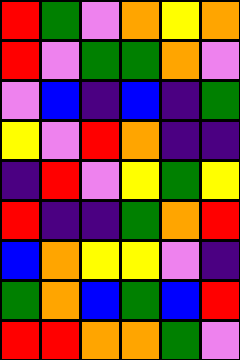[["red", "green", "violet", "orange", "yellow", "orange"], ["red", "violet", "green", "green", "orange", "violet"], ["violet", "blue", "indigo", "blue", "indigo", "green"], ["yellow", "violet", "red", "orange", "indigo", "indigo"], ["indigo", "red", "violet", "yellow", "green", "yellow"], ["red", "indigo", "indigo", "green", "orange", "red"], ["blue", "orange", "yellow", "yellow", "violet", "indigo"], ["green", "orange", "blue", "green", "blue", "red"], ["red", "red", "orange", "orange", "green", "violet"]]